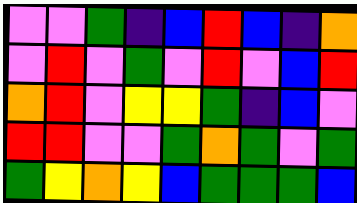[["violet", "violet", "green", "indigo", "blue", "red", "blue", "indigo", "orange"], ["violet", "red", "violet", "green", "violet", "red", "violet", "blue", "red"], ["orange", "red", "violet", "yellow", "yellow", "green", "indigo", "blue", "violet"], ["red", "red", "violet", "violet", "green", "orange", "green", "violet", "green"], ["green", "yellow", "orange", "yellow", "blue", "green", "green", "green", "blue"]]